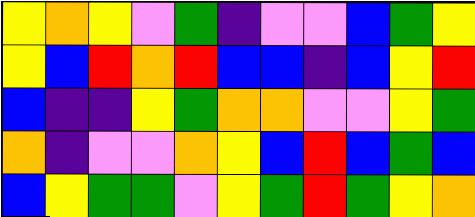[["yellow", "orange", "yellow", "violet", "green", "indigo", "violet", "violet", "blue", "green", "yellow"], ["yellow", "blue", "red", "orange", "red", "blue", "blue", "indigo", "blue", "yellow", "red"], ["blue", "indigo", "indigo", "yellow", "green", "orange", "orange", "violet", "violet", "yellow", "green"], ["orange", "indigo", "violet", "violet", "orange", "yellow", "blue", "red", "blue", "green", "blue"], ["blue", "yellow", "green", "green", "violet", "yellow", "green", "red", "green", "yellow", "orange"]]